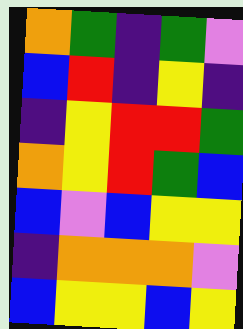[["orange", "green", "indigo", "green", "violet"], ["blue", "red", "indigo", "yellow", "indigo"], ["indigo", "yellow", "red", "red", "green"], ["orange", "yellow", "red", "green", "blue"], ["blue", "violet", "blue", "yellow", "yellow"], ["indigo", "orange", "orange", "orange", "violet"], ["blue", "yellow", "yellow", "blue", "yellow"]]